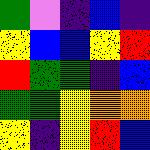[["green", "violet", "indigo", "blue", "indigo"], ["yellow", "blue", "blue", "yellow", "red"], ["red", "green", "green", "indigo", "blue"], ["green", "green", "yellow", "orange", "orange"], ["yellow", "indigo", "yellow", "red", "blue"]]